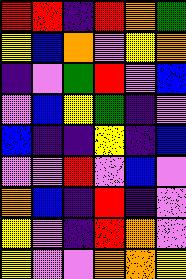[["red", "red", "indigo", "red", "orange", "green"], ["yellow", "blue", "orange", "violet", "yellow", "orange"], ["indigo", "violet", "green", "red", "violet", "blue"], ["violet", "blue", "yellow", "green", "indigo", "violet"], ["blue", "indigo", "indigo", "yellow", "indigo", "blue"], ["violet", "violet", "red", "violet", "blue", "violet"], ["orange", "blue", "indigo", "red", "indigo", "violet"], ["yellow", "violet", "indigo", "red", "orange", "violet"], ["yellow", "violet", "violet", "orange", "orange", "yellow"]]